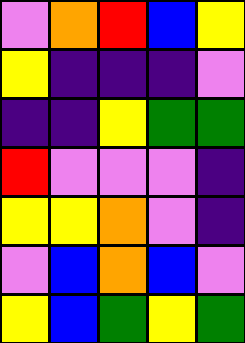[["violet", "orange", "red", "blue", "yellow"], ["yellow", "indigo", "indigo", "indigo", "violet"], ["indigo", "indigo", "yellow", "green", "green"], ["red", "violet", "violet", "violet", "indigo"], ["yellow", "yellow", "orange", "violet", "indigo"], ["violet", "blue", "orange", "blue", "violet"], ["yellow", "blue", "green", "yellow", "green"]]